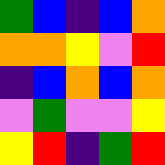[["green", "blue", "indigo", "blue", "orange"], ["orange", "orange", "yellow", "violet", "red"], ["indigo", "blue", "orange", "blue", "orange"], ["violet", "green", "violet", "violet", "yellow"], ["yellow", "red", "indigo", "green", "red"]]